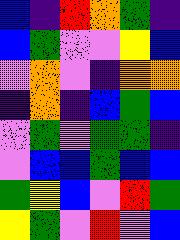[["blue", "indigo", "red", "orange", "green", "indigo"], ["blue", "green", "violet", "violet", "yellow", "blue"], ["violet", "orange", "violet", "indigo", "orange", "orange"], ["indigo", "orange", "indigo", "blue", "green", "blue"], ["violet", "green", "violet", "green", "green", "indigo"], ["violet", "blue", "blue", "green", "blue", "blue"], ["green", "yellow", "blue", "violet", "red", "green"], ["yellow", "green", "violet", "red", "violet", "blue"]]